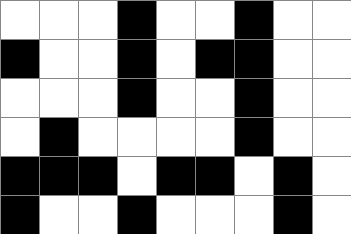[["white", "white", "white", "black", "white", "white", "black", "white", "white"], ["black", "white", "white", "black", "white", "black", "black", "white", "white"], ["white", "white", "white", "black", "white", "white", "black", "white", "white"], ["white", "black", "white", "white", "white", "white", "black", "white", "white"], ["black", "black", "black", "white", "black", "black", "white", "black", "white"], ["black", "white", "white", "black", "white", "white", "white", "black", "white"]]